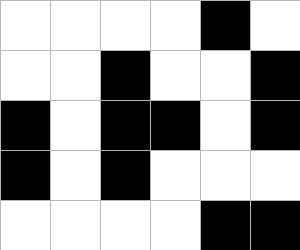[["white", "white", "white", "white", "black", "white"], ["white", "white", "black", "white", "white", "black"], ["black", "white", "black", "black", "white", "black"], ["black", "white", "black", "white", "white", "white"], ["white", "white", "white", "white", "black", "black"]]